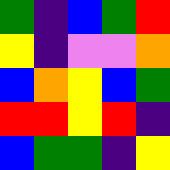[["green", "indigo", "blue", "green", "red"], ["yellow", "indigo", "violet", "violet", "orange"], ["blue", "orange", "yellow", "blue", "green"], ["red", "red", "yellow", "red", "indigo"], ["blue", "green", "green", "indigo", "yellow"]]